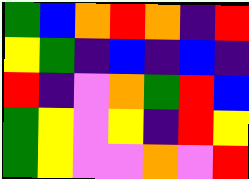[["green", "blue", "orange", "red", "orange", "indigo", "red"], ["yellow", "green", "indigo", "blue", "indigo", "blue", "indigo"], ["red", "indigo", "violet", "orange", "green", "red", "blue"], ["green", "yellow", "violet", "yellow", "indigo", "red", "yellow"], ["green", "yellow", "violet", "violet", "orange", "violet", "red"]]